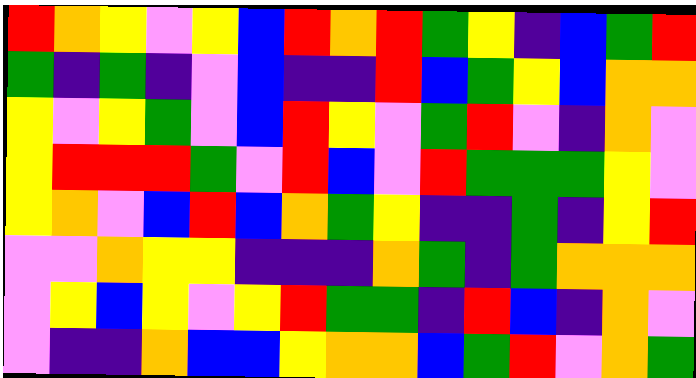[["red", "orange", "yellow", "violet", "yellow", "blue", "red", "orange", "red", "green", "yellow", "indigo", "blue", "green", "red"], ["green", "indigo", "green", "indigo", "violet", "blue", "indigo", "indigo", "red", "blue", "green", "yellow", "blue", "orange", "orange"], ["yellow", "violet", "yellow", "green", "violet", "blue", "red", "yellow", "violet", "green", "red", "violet", "indigo", "orange", "violet"], ["yellow", "red", "red", "red", "green", "violet", "red", "blue", "violet", "red", "green", "green", "green", "yellow", "violet"], ["yellow", "orange", "violet", "blue", "red", "blue", "orange", "green", "yellow", "indigo", "indigo", "green", "indigo", "yellow", "red"], ["violet", "violet", "orange", "yellow", "yellow", "indigo", "indigo", "indigo", "orange", "green", "indigo", "green", "orange", "orange", "orange"], ["violet", "yellow", "blue", "yellow", "violet", "yellow", "red", "green", "green", "indigo", "red", "blue", "indigo", "orange", "violet"], ["violet", "indigo", "indigo", "orange", "blue", "blue", "yellow", "orange", "orange", "blue", "green", "red", "violet", "orange", "green"]]